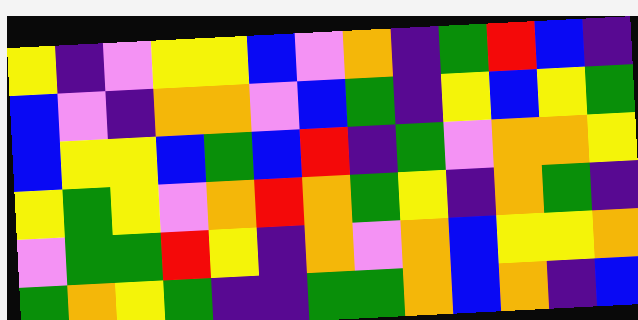[["yellow", "indigo", "violet", "yellow", "yellow", "blue", "violet", "orange", "indigo", "green", "red", "blue", "indigo"], ["blue", "violet", "indigo", "orange", "orange", "violet", "blue", "green", "indigo", "yellow", "blue", "yellow", "green"], ["blue", "yellow", "yellow", "blue", "green", "blue", "red", "indigo", "green", "violet", "orange", "orange", "yellow"], ["yellow", "green", "yellow", "violet", "orange", "red", "orange", "green", "yellow", "indigo", "orange", "green", "indigo"], ["violet", "green", "green", "red", "yellow", "indigo", "orange", "violet", "orange", "blue", "yellow", "yellow", "orange"], ["green", "orange", "yellow", "green", "indigo", "indigo", "green", "green", "orange", "blue", "orange", "indigo", "blue"]]